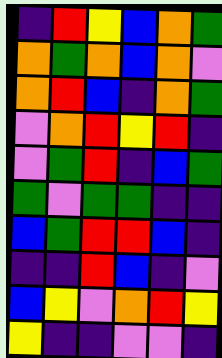[["indigo", "red", "yellow", "blue", "orange", "green"], ["orange", "green", "orange", "blue", "orange", "violet"], ["orange", "red", "blue", "indigo", "orange", "green"], ["violet", "orange", "red", "yellow", "red", "indigo"], ["violet", "green", "red", "indigo", "blue", "green"], ["green", "violet", "green", "green", "indigo", "indigo"], ["blue", "green", "red", "red", "blue", "indigo"], ["indigo", "indigo", "red", "blue", "indigo", "violet"], ["blue", "yellow", "violet", "orange", "red", "yellow"], ["yellow", "indigo", "indigo", "violet", "violet", "indigo"]]